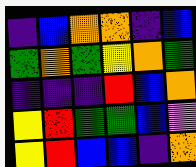[["indigo", "blue", "orange", "orange", "indigo", "blue"], ["green", "orange", "green", "yellow", "orange", "green"], ["indigo", "indigo", "indigo", "red", "blue", "orange"], ["yellow", "red", "green", "green", "blue", "violet"], ["yellow", "red", "blue", "blue", "indigo", "orange"]]